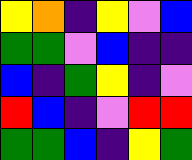[["yellow", "orange", "indigo", "yellow", "violet", "blue"], ["green", "green", "violet", "blue", "indigo", "indigo"], ["blue", "indigo", "green", "yellow", "indigo", "violet"], ["red", "blue", "indigo", "violet", "red", "red"], ["green", "green", "blue", "indigo", "yellow", "green"]]